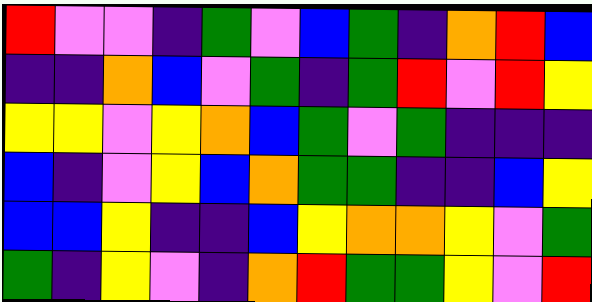[["red", "violet", "violet", "indigo", "green", "violet", "blue", "green", "indigo", "orange", "red", "blue"], ["indigo", "indigo", "orange", "blue", "violet", "green", "indigo", "green", "red", "violet", "red", "yellow"], ["yellow", "yellow", "violet", "yellow", "orange", "blue", "green", "violet", "green", "indigo", "indigo", "indigo"], ["blue", "indigo", "violet", "yellow", "blue", "orange", "green", "green", "indigo", "indigo", "blue", "yellow"], ["blue", "blue", "yellow", "indigo", "indigo", "blue", "yellow", "orange", "orange", "yellow", "violet", "green"], ["green", "indigo", "yellow", "violet", "indigo", "orange", "red", "green", "green", "yellow", "violet", "red"]]